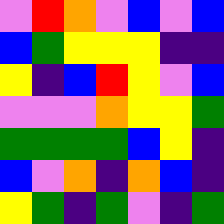[["violet", "red", "orange", "violet", "blue", "violet", "blue"], ["blue", "green", "yellow", "yellow", "yellow", "indigo", "indigo"], ["yellow", "indigo", "blue", "red", "yellow", "violet", "blue"], ["violet", "violet", "violet", "orange", "yellow", "yellow", "green"], ["green", "green", "green", "green", "blue", "yellow", "indigo"], ["blue", "violet", "orange", "indigo", "orange", "blue", "indigo"], ["yellow", "green", "indigo", "green", "violet", "indigo", "green"]]